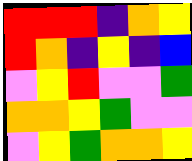[["red", "red", "red", "indigo", "orange", "yellow"], ["red", "orange", "indigo", "yellow", "indigo", "blue"], ["violet", "yellow", "red", "violet", "violet", "green"], ["orange", "orange", "yellow", "green", "violet", "violet"], ["violet", "yellow", "green", "orange", "orange", "yellow"]]